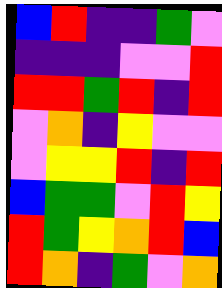[["blue", "red", "indigo", "indigo", "green", "violet"], ["indigo", "indigo", "indigo", "violet", "violet", "red"], ["red", "red", "green", "red", "indigo", "red"], ["violet", "orange", "indigo", "yellow", "violet", "violet"], ["violet", "yellow", "yellow", "red", "indigo", "red"], ["blue", "green", "green", "violet", "red", "yellow"], ["red", "green", "yellow", "orange", "red", "blue"], ["red", "orange", "indigo", "green", "violet", "orange"]]